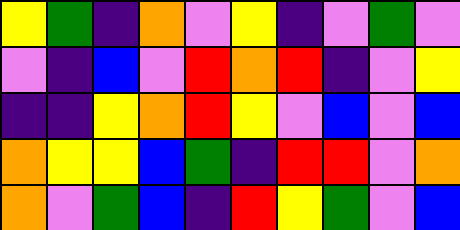[["yellow", "green", "indigo", "orange", "violet", "yellow", "indigo", "violet", "green", "violet"], ["violet", "indigo", "blue", "violet", "red", "orange", "red", "indigo", "violet", "yellow"], ["indigo", "indigo", "yellow", "orange", "red", "yellow", "violet", "blue", "violet", "blue"], ["orange", "yellow", "yellow", "blue", "green", "indigo", "red", "red", "violet", "orange"], ["orange", "violet", "green", "blue", "indigo", "red", "yellow", "green", "violet", "blue"]]